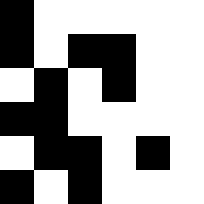[["black", "white", "white", "white", "white", "white"], ["black", "white", "black", "black", "white", "white"], ["white", "black", "white", "black", "white", "white"], ["black", "black", "white", "white", "white", "white"], ["white", "black", "black", "white", "black", "white"], ["black", "white", "black", "white", "white", "white"]]